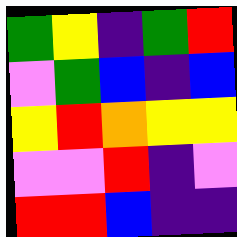[["green", "yellow", "indigo", "green", "red"], ["violet", "green", "blue", "indigo", "blue"], ["yellow", "red", "orange", "yellow", "yellow"], ["violet", "violet", "red", "indigo", "violet"], ["red", "red", "blue", "indigo", "indigo"]]